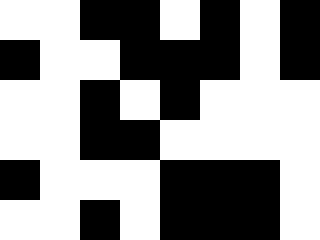[["white", "white", "black", "black", "white", "black", "white", "black"], ["black", "white", "white", "black", "black", "black", "white", "black"], ["white", "white", "black", "white", "black", "white", "white", "white"], ["white", "white", "black", "black", "white", "white", "white", "white"], ["black", "white", "white", "white", "black", "black", "black", "white"], ["white", "white", "black", "white", "black", "black", "black", "white"]]